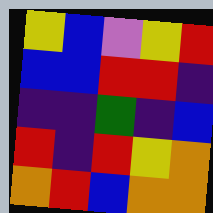[["yellow", "blue", "violet", "yellow", "red"], ["blue", "blue", "red", "red", "indigo"], ["indigo", "indigo", "green", "indigo", "blue"], ["red", "indigo", "red", "yellow", "orange"], ["orange", "red", "blue", "orange", "orange"]]